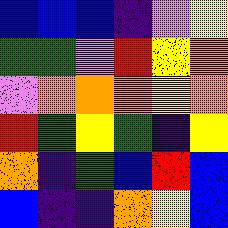[["blue", "blue", "blue", "indigo", "violet", "yellow"], ["green", "green", "violet", "red", "yellow", "orange"], ["violet", "orange", "orange", "orange", "yellow", "orange"], ["red", "green", "yellow", "green", "indigo", "yellow"], ["orange", "indigo", "green", "blue", "red", "blue"], ["blue", "indigo", "indigo", "orange", "yellow", "blue"]]